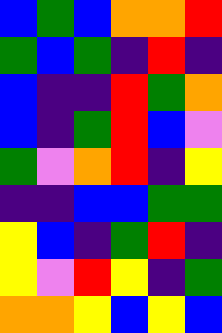[["blue", "green", "blue", "orange", "orange", "red"], ["green", "blue", "green", "indigo", "red", "indigo"], ["blue", "indigo", "indigo", "red", "green", "orange"], ["blue", "indigo", "green", "red", "blue", "violet"], ["green", "violet", "orange", "red", "indigo", "yellow"], ["indigo", "indigo", "blue", "blue", "green", "green"], ["yellow", "blue", "indigo", "green", "red", "indigo"], ["yellow", "violet", "red", "yellow", "indigo", "green"], ["orange", "orange", "yellow", "blue", "yellow", "blue"]]